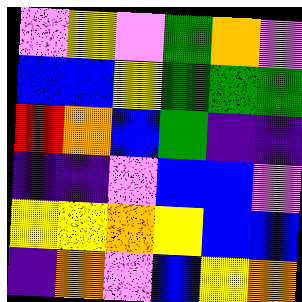[["violet", "yellow", "violet", "green", "orange", "violet"], ["blue", "blue", "yellow", "green", "green", "green"], ["red", "orange", "blue", "green", "indigo", "indigo"], ["indigo", "indigo", "violet", "blue", "blue", "violet"], ["yellow", "yellow", "orange", "yellow", "blue", "blue"], ["indigo", "orange", "violet", "blue", "yellow", "orange"]]